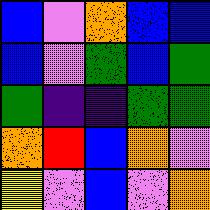[["blue", "violet", "orange", "blue", "blue"], ["blue", "violet", "green", "blue", "green"], ["green", "indigo", "indigo", "green", "green"], ["orange", "red", "blue", "orange", "violet"], ["yellow", "violet", "blue", "violet", "orange"]]